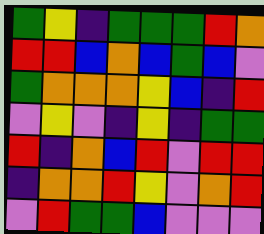[["green", "yellow", "indigo", "green", "green", "green", "red", "orange"], ["red", "red", "blue", "orange", "blue", "green", "blue", "violet"], ["green", "orange", "orange", "orange", "yellow", "blue", "indigo", "red"], ["violet", "yellow", "violet", "indigo", "yellow", "indigo", "green", "green"], ["red", "indigo", "orange", "blue", "red", "violet", "red", "red"], ["indigo", "orange", "orange", "red", "yellow", "violet", "orange", "red"], ["violet", "red", "green", "green", "blue", "violet", "violet", "violet"]]